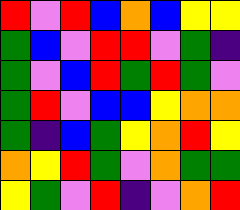[["red", "violet", "red", "blue", "orange", "blue", "yellow", "yellow"], ["green", "blue", "violet", "red", "red", "violet", "green", "indigo"], ["green", "violet", "blue", "red", "green", "red", "green", "violet"], ["green", "red", "violet", "blue", "blue", "yellow", "orange", "orange"], ["green", "indigo", "blue", "green", "yellow", "orange", "red", "yellow"], ["orange", "yellow", "red", "green", "violet", "orange", "green", "green"], ["yellow", "green", "violet", "red", "indigo", "violet", "orange", "red"]]